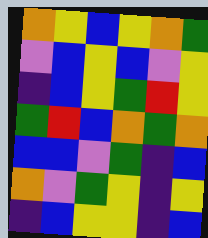[["orange", "yellow", "blue", "yellow", "orange", "green"], ["violet", "blue", "yellow", "blue", "violet", "yellow"], ["indigo", "blue", "yellow", "green", "red", "yellow"], ["green", "red", "blue", "orange", "green", "orange"], ["blue", "blue", "violet", "green", "indigo", "blue"], ["orange", "violet", "green", "yellow", "indigo", "yellow"], ["indigo", "blue", "yellow", "yellow", "indigo", "blue"]]